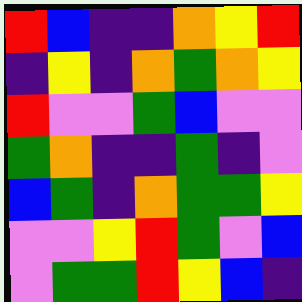[["red", "blue", "indigo", "indigo", "orange", "yellow", "red"], ["indigo", "yellow", "indigo", "orange", "green", "orange", "yellow"], ["red", "violet", "violet", "green", "blue", "violet", "violet"], ["green", "orange", "indigo", "indigo", "green", "indigo", "violet"], ["blue", "green", "indigo", "orange", "green", "green", "yellow"], ["violet", "violet", "yellow", "red", "green", "violet", "blue"], ["violet", "green", "green", "red", "yellow", "blue", "indigo"]]